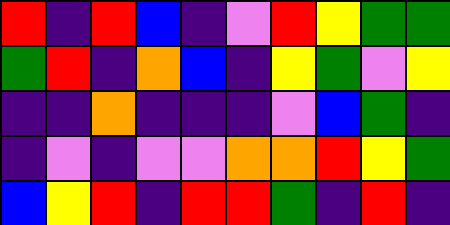[["red", "indigo", "red", "blue", "indigo", "violet", "red", "yellow", "green", "green"], ["green", "red", "indigo", "orange", "blue", "indigo", "yellow", "green", "violet", "yellow"], ["indigo", "indigo", "orange", "indigo", "indigo", "indigo", "violet", "blue", "green", "indigo"], ["indigo", "violet", "indigo", "violet", "violet", "orange", "orange", "red", "yellow", "green"], ["blue", "yellow", "red", "indigo", "red", "red", "green", "indigo", "red", "indigo"]]